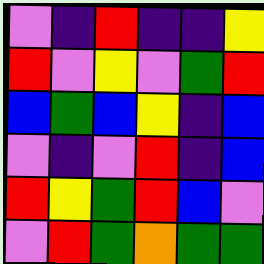[["violet", "indigo", "red", "indigo", "indigo", "yellow"], ["red", "violet", "yellow", "violet", "green", "red"], ["blue", "green", "blue", "yellow", "indigo", "blue"], ["violet", "indigo", "violet", "red", "indigo", "blue"], ["red", "yellow", "green", "red", "blue", "violet"], ["violet", "red", "green", "orange", "green", "green"]]